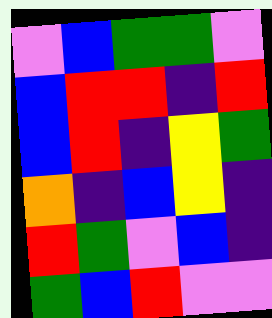[["violet", "blue", "green", "green", "violet"], ["blue", "red", "red", "indigo", "red"], ["blue", "red", "indigo", "yellow", "green"], ["orange", "indigo", "blue", "yellow", "indigo"], ["red", "green", "violet", "blue", "indigo"], ["green", "blue", "red", "violet", "violet"]]